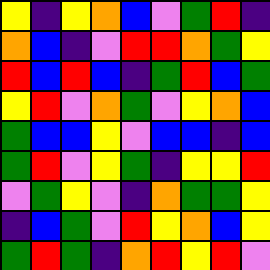[["yellow", "indigo", "yellow", "orange", "blue", "violet", "green", "red", "indigo"], ["orange", "blue", "indigo", "violet", "red", "red", "orange", "green", "yellow"], ["red", "blue", "red", "blue", "indigo", "green", "red", "blue", "green"], ["yellow", "red", "violet", "orange", "green", "violet", "yellow", "orange", "blue"], ["green", "blue", "blue", "yellow", "violet", "blue", "blue", "indigo", "blue"], ["green", "red", "violet", "yellow", "green", "indigo", "yellow", "yellow", "red"], ["violet", "green", "yellow", "violet", "indigo", "orange", "green", "green", "yellow"], ["indigo", "blue", "green", "violet", "red", "yellow", "orange", "blue", "yellow"], ["green", "red", "green", "indigo", "orange", "red", "yellow", "red", "violet"]]